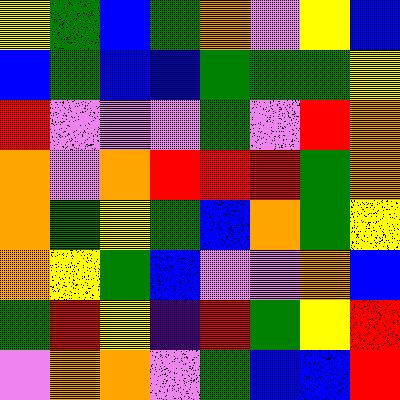[["yellow", "green", "blue", "green", "orange", "violet", "yellow", "blue"], ["blue", "green", "blue", "blue", "green", "green", "green", "yellow"], ["red", "violet", "violet", "violet", "green", "violet", "red", "orange"], ["orange", "violet", "orange", "red", "red", "red", "green", "orange"], ["orange", "green", "yellow", "green", "blue", "orange", "green", "yellow"], ["orange", "yellow", "green", "blue", "violet", "violet", "orange", "blue"], ["green", "red", "yellow", "indigo", "red", "green", "yellow", "red"], ["violet", "orange", "orange", "violet", "green", "blue", "blue", "red"]]